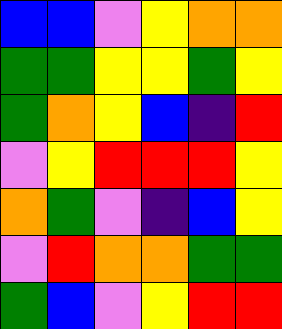[["blue", "blue", "violet", "yellow", "orange", "orange"], ["green", "green", "yellow", "yellow", "green", "yellow"], ["green", "orange", "yellow", "blue", "indigo", "red"], ["violet", "yellow", "red", "red", "red", "yellow"], ["orange", "green", "violet", "indigo", "blue", "yellow"], ["violet", "red", "orange", "orange", "green", "green"], ["green", "blue", "violet", "yellow", "red", "red"]]